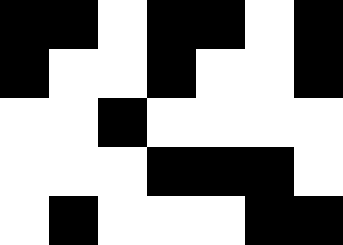[["black", "black", "white", "black", "black", "white", "black"], ["black", "white", "white", "black", "white", "white", "black"], ["white", "white", "black", "white", "white", "white", "white"], ["white", "white", "white", "black", "black", "black", "white"], ["white", "black", "white", "white", "white", "black", "black"]]